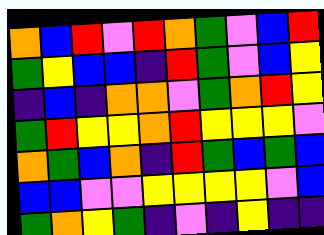[["orange", "blue", "red", "violet", "red", "orange", "green", "violet", "blue", "red"], ["green", "yellow", "blue", "blue", "indigo", "red", "green", "violet", "blue", "yellow"], ["indigo", "blue", "indigo", "orange", "orange", "violet", "green", "orange", "red", "yellow"], ["green", "red", "yellow", "yellow", "orange", "red", "yellow", "yellow", "yellow", "violet"], ["orange", "green", "blue", "orange", "indigo", "red", "green", "blue", "green", "blue"], ["blue", "blue", "violet", "violet", "yellow", "yellow", "yellow", "yellow", "violet", "blue"], ["green", "orange", "yellow", "green", "indigo", "violet", "indigo", "yellow", "indigo", "indigo"]]